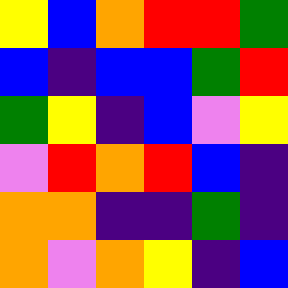[["yellow", "blue", "orange", "red", "red", "green"], ["blue", "indigo", "blue", "blue", "green", "red"], ["green", "yellow", "indigo", "blue", "violet", "yellow"], ["violet", "red", "orange", "red", "blue", "indigo"], ["orange", "orange", "indigo", "indigo", "green", "indigo"], ["orange", "violet", "orange", "yellow", "indigo", "blue"]]